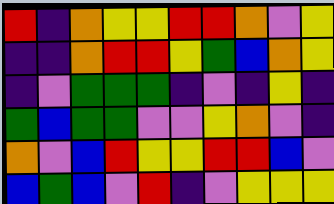[["red", "indigo", "orange", "yellow", "yellow", "red", "red", "orange", "violet", "yellow"], ["indigo", "indigo", "orange", "red", "red", "yellow", "green", "blue", "orange", "yellow"], ["indigo", "violet", "green", "green", "green", "indigo", "violet", "indigo", "yellow", "indigo"], ["green", "blue", "green", "green", "violet", "violet", "yellow", "orange", "violet", "indigo"], ["orange", "violet", "blue", "red", "yellow", "yellow", "red", "red", "blue", "violet"], ["blue", "green", "blue", "violet", "red", "indigo", "violet", "yellow", "yellow", "yellow"]]